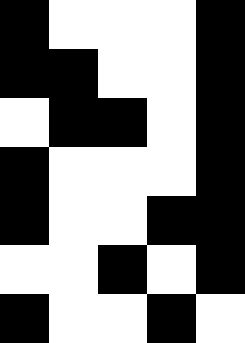[["black", "white", "white", "white", "black"], ["black", "black", "white", "white", "black"], ["white", "black", "black", "white", "black"], ["black", "white", "white", "white", "black"], ["black", "white", "white", "black", "black"], ["white", "white", "black", "white", "black"], ["black", "white", "white", "black", "white"]]